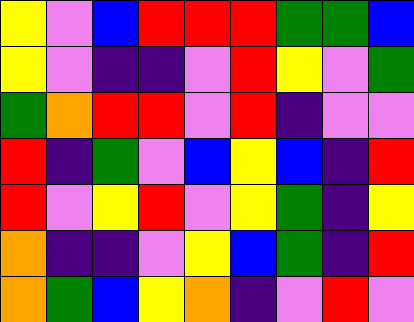[["yellow", "violet", "blue", "red", "red", "red", "green", "green", "blue"], ["yellow", "violet", "indigo", "indigo", "violet", "red", "yellow", "violet", "green"], ["green", "orange", "red", "red", "violet", "red", "indigo", "violet", "violet"], ["red", "indigo", "green", "violet", "blue", "yellow", "blue", "indigo", "red"], ["red", "violet", "yellow", "red", "violet", "yellow", "green", "indigo", "yellow"], ["orange", "indigo", "indigo", "violet", "yellow", "blue", "green", "indigo", "red"], ["orange", "green", "blue", "yellow", "orange", "indigo", "violet", "red", "violet"]]